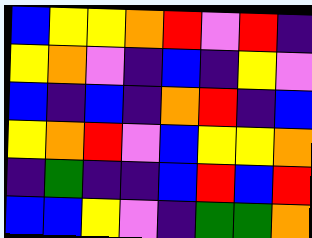[["blue", "yellow", "yellow", "orange", "red", "violet", "red", "indigo"], ["yellow", "orange", "violet", "indigo", "blue", "indigo", "yellow", "violet"], ["blue", "indigo", "blue", "indigo", "orange", "red", "indigo", "blue"], ["yellow", "orange", "red", "violet", "blue", "yellow", "yellow", "orange"], ["indigo", "green", "indigo", "indigo", "blue", "red", "blue", "red"], ["blue", "blue", "yellow", "violet", "indigo", "green", "green", "orange"]]